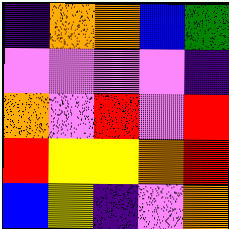[["indigo", "orange", "orange", "blue", "green"], ["violet", "violet", "violet", "violet", "indigo"], ["orange", "violet", "red", "violet", "red"], ["red", "yellow", "yellow", "orange", "red"], ["blue", "yellow", "indigo", "violet", "orange"]]